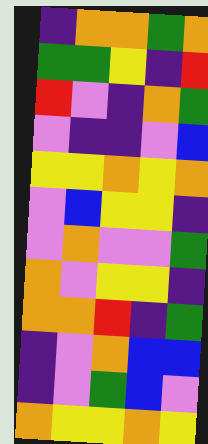[["indigo", "orange", "orange", "green", "orange"], ["green", "green", "yellow", "indigo", "red"], ["red", "violet", "indigo", "orange", "green"], ["violet", "indigo", "indigo", "violet", "blue"], ["yellow", "yellow", "orange", "yellow", "orange"], ["violet", "blue", "yellow", "yellow", "indigo"], ["violet", "orange", "violet", "violet", "green"], ["orange", "violet", "yellow", "yellow", "indigo"], ["orange", "orange", "red", "indigo", "green"], ["indigo", "violet", "orange", "blue", "blue"], ["indigo", "violet", "green", "blue", "violet"], ["orange", "yellow", "yellow", "orange", "yellow"]]